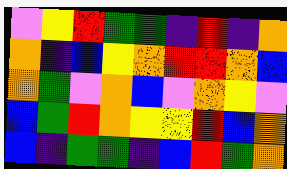[["violet", "yellow", "red", "green", "green", "indigo", "red", "indigo", "orange"], ["orange", "indigo", "blue", "yellow", "orange", "red", "red", "orange", "blue"], ["orange", "green", "violet", "orange", "blue", "violet", "orange", "yellow", "violet"], ["blue", "green", "red", "orange", "yellow", "yellow", "red", "blue", "orange"], ["blue", "indigo", "green", "green", "indigo", "blue", "red", "green", "orange"]]